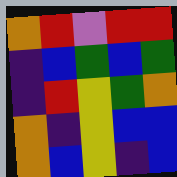[["orange", "red", "violet", "red", "red"], ["indigo", "blue", "green", "blue", "green"], ["indigo", "red", "yellow", "green", "orange"], ["orange", "indigo", "yellow", "blue", "blue"], ["orange", "blue", "yellow", "indigo", "blue"]]